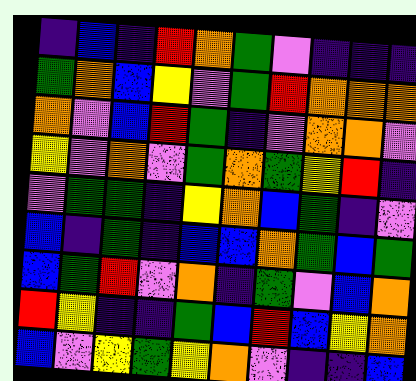[["indigo", "blue", "indigo", "red", "orange", "green", "violet", "indigo", "indigo", "indigo"], ["green", "orange", "blue", "yellow", "violet", "green", "red", "orange", "orange", "orange"], ["orange", "violet", "blue", "red", "green", "indigo", "violet", "orange", "orange", "violet"], ["yellow", "violet", "orange", "violet", "green", "orange", "green", "yellow", "red", "indigo"], ["violet", "green", "green", "indigo", "yellow", "orange", "blue", "green", "indigo", "violet"], ["blue", "indigo", "green", "indigo", "blue", "blue", "orange", "green", "blue", "green"], ["blue", "green", "red", "violet", "orange", "indigo", "green", "violet", "blue", "orange"], ["red", "yellow", "indigo", "indigo", "green", "blue", "red", "blue", "yellow", "orange"], ["blue", "violet", "yellow", "green", "yellow", "orange", "violet", "indigo", "indigo", "blue"]]